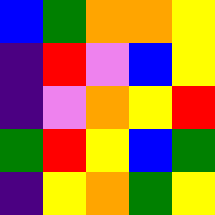[["blue", "green", "orange", "orange", "yellow"], ["indigo", "red", "violet", "blue", "yellow"], ["indigo", "violet", "orange", "yellow", "red"], ["green", "red", "yellow", "blue", "green"], ["indigo", "yellow", "orange", "green", "yellow"]]